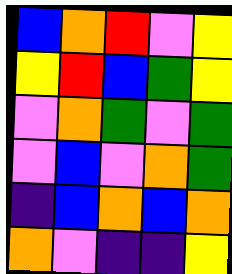[["blue", "orange", "red", "violet", "yellow"], ["yellow", "red", "blue", "green", "yellow"], ["violet", "orange", "green", "violet", "green"], ["violet", "blue", "violet", "orange", "green"], ["indigo", "blue", "orange", "blue", "orange"], ["orange", "violet", "indigo", "indigo", "yellow"]]